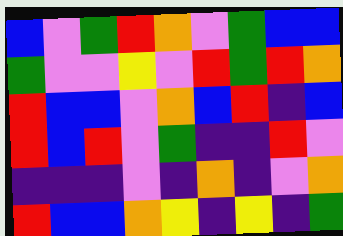[["blue", "violet", "green", "red", "orange", "violet", "green", "blue", "blue"], ["green", "violet", "violet", "yellow", "violet", "red", "green", "red", "orange"], ["red", "blue", "blue", "violet", "orange", "blue", "red", "indigo", "blue"], ["red", "blue", "red", "violet", "green", "indigo", "indigo", "red", "violet"], ["indigo", "indigo", "indigo", "violet", "indigo", "orange", "indigo", "violet", "orange"], ["red", "blue", "blue", "orange", "yellow", "indigo", "yellow", "indigo", "green"]]